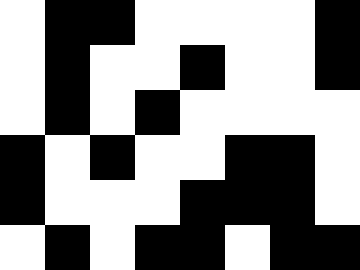[["white", "black", "black", "white", "white", "white", "white", "black"], ["white", "black", "white", "white", "black", "white", "white", "black"], ["white", "black", "white", "black", "white", "white", "white", "white"], ["black", "white", "black", "white", "white", "black", "black", "white"], ["black", "white", "white", "white", "black", "black", "black", "white"], ["white", "black", "white", "black", "black", "white", "black", "black"]]